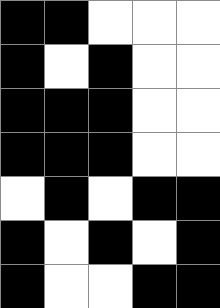[["black", "black", "white", "white", "white"], ["black", "white", "black", "white", "white"], ["black", "black", "black", "white", "white"], ["black", "black", "black", "white", "white"], ["white", "black", "white", "black", "black"], ["black", "white", "black", "white", "black"], ["black", "white", "white", "black", "black"]]